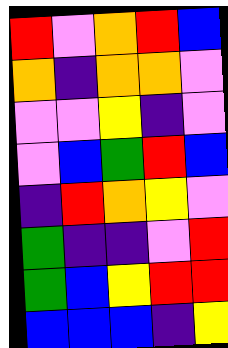[["red", "violet", "orange", "red", "blue"], ["orange", "indigo", "orange", "orange", "violet"], ["violet", "violet", "yellow", "indigo", "violet"], ["violet", "blue", "green", "red", "blue"], ["indigo", "red", "orange", "yellow", "violet"], ["green", "indigo", "indigo", "violet", "red"], ["green", "blue", "yellow", "red", "red"], ["blue", "blue", "blue", "indigo", "yellow"]]